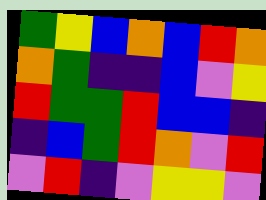[["green", "yellow", "blue", "orange", "blue", "red", "orange"], ["orange", "green", "indigo", "indigo", "blue", "violet", "yellow"], ["red", "green", "green", "red", "blue", "blue", "indigo"], ["indigo", "blue", "green", "red", "orange", "violet", "red"], ["violet", "red", "indigo", "violet", "yellow", "yellow", "violet"]]